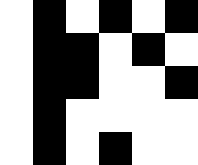[["white", "black", "white", "black", "white", "black"], ["white", "black", "black", "white", "black", "white"], ["white", "black", "black", "white", "white", "black"], ["white", "black", "white", "white", "white", "white"], ["white", "black", "white", "black", "white", "white"]]